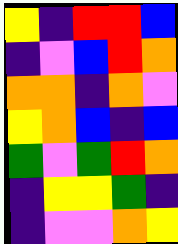[["yellow", "indigo", "red", "red", "blue"], ["indigo", "violet", "blue", "red", "orange"], ["orange", "orange", "indigo", "orange", "violet"], ["yellow", "orange", "blue", "indigo", "blue"], ["green", "violet", "green", "red", "orange"], ["indigo", "yellow", "yellow", "green", "indigo"], ["indigo", "violet", "violet", "orange", "yellow"]]